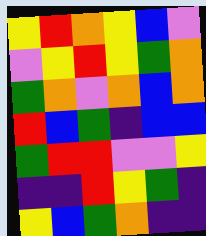[["yellow", "red", "orange", "yellow", "blue", "violet"], ["violet", "yellow", "red", "yellow", "green", "orange"], ["green", "orange", "violet", "orange", "blue", "orange"], ["red", "blue", "green", "indigo", "blue", "blue"], ["green", "red", "red", "violet", "violet", "yellow"], ["indigo", "indigo", "red", "yellow", "green", "indigo"], ["yellow", "blue", "green", "orange", "indigo", "indigo"]]